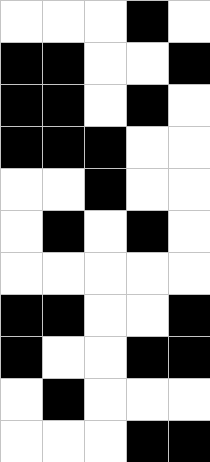[["white", "white", "white", "black", "white"], ["black", "black", "white", "white", "black"], ["black", "black", "white", "black", "white"], ["black", "black", "black", "white", "white"], ["white", "white", "black", "white", "white"], ["white", "black", "white", "black", "white"], ["white", "white", "white", "white", "white"], ["black", "black", "white", "white", "black"], ["black", "white", "white", "black", "black"], ["white", "black", "white", "white", "white"], ["white", "white", "white", "black", "black"]]